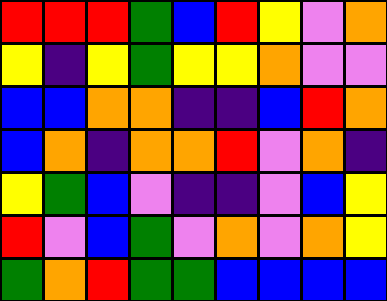[["red", "red", "red", "green", "blue", "red", "yellow", "violet", "orange"], ["yellow", "indigo", "yellow", "green", "yellow", "yellow", "orange", "violet", "violet"], ["blue", "blue", "orange", "orange", "indigo", "indigo", "blue", "red", "orange"], ["blue", "orange", "indigo", "orange", "orange", "red", "violet", "orange", "indigo"], ["yellow", "green", "blue", "violet", "indigo", "indigo", "violet", "blue", "yellow"], ["red", "violet", "blue", "green", "violet", "orange", "violet", "orange", "yellow"], ["green", "orange", "red", "green", "green", "blue", "blue", "blue", "blue"]]